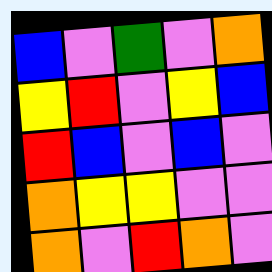[["blue", "violet", "green", "violet", "orange"], ["yellow", "red", "violet", "yellow", "blue"], ["red", "blue", "violet", "blue", "violet"], ["orange", "yellow", "yellow", "violet", "violet"], ["orange", "violet", "red", "orange", "violet"]]